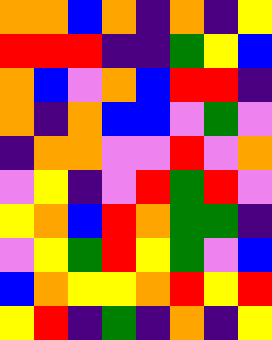[["orange", "orange", "blue", "orange", "indigo", "orange", "indigo", "yellow"], ["red", "red", "red", "indigo", "indigo", "green", "yellow", "blue"], ["orange", "blue", "violet", "orange", "blue", "red", "red", "indigo"], ["orange", "indigo", "orange", "blue", "blue", "violet", "green", "violet"], ["indigo", "orange", "orange", "violet", "violet", "red", "violet", "orange"], ["violet", "yellow", "indigo", "violet", "red", "green", "red", "violet"], ["yellow", "orange", "blue", "red", "orange", "green", "green", "indigo"], ["violet", "yellow", "green", "red", "yellow", "green", "violet", "blue"], ["blue", "orange", "yellow", "yellow", "orange", "red", "yellow", "red"], ["yellow", "red", "indigo", "green", "indigo", "orange", "indigo", "yellow"]]